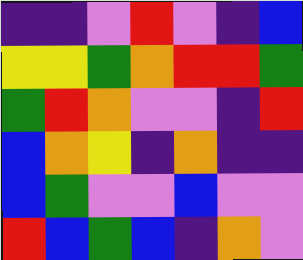[["indigo", "indigo", "violet", "red", "violet", "indigo", "blue"], ["yellow", "yellow", "green", "orange", "red", "red", "green"], ["green", "red", "orange", "violet", "violet", "indigo", "red"], ["blue", "orange", "yellow", "indigo", "orange", "indigo", "indigo"], ["blue", "green", "violet", "violet", "blue", "violet", "violet"], ["red", "blue", "green", "blue", "indigo", "orange", "violet"]]